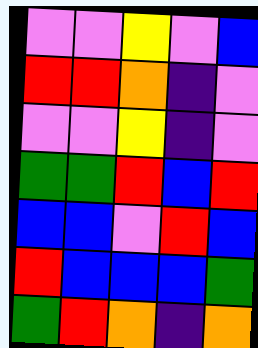[["violet", "violet", "yellow", "violet", "blue"], ["red", "red", "orange", "indigo", "violet"], ["violet", "violet", "yellow", "indigo", "violet"], ["green", "green", "red", "blue", "red"], ["blue", "blue", "violet", "red", "blue"], ["red", "blue", "blue", "blue", "green"], ["green", "red", "orange", "indigo", "orange"]]